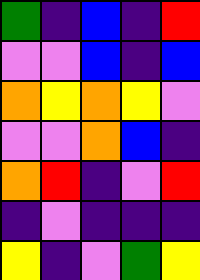[["green", "indigo", "blue", "indigo", "red"], ["violet", "violet", "blue", "indigo", "blue"], ["orange", "yellow", "orange", "yellow", "violet"], ["violet", "violet", "orange", "blue", "indigo"], ["orange", "red", "indigo", "violet", "red"], ["indigo", "violet", "indigo", "indigo", "indigo"], ["yellow", "indigo", "violet", "green", "yellow"]]